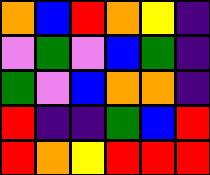[["orange", "blue", "red", "orange", "yellow", "indigo"], ["violet", "green", "violet", "blue", "green", "indigo"], ["green", "violet", "blue", "orange", "orange", "indigo"], ["red", "indigo", "indigo", "green", "blue", "red"], ["red", "orange", "yellow", "red", "red", "red"]]